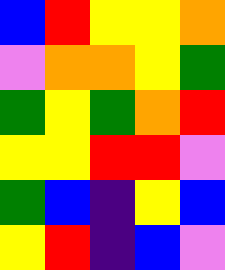[["blue", "red", "yellow", "yellow", "orange"], ["violet", "orange", "orange", "yellow", "green"], ["green", "yellow", "green", "orange", "red"], ["yellow", "yellow", "red", "red", "violet"], ["green", "blue", "indigo", "yellow", "blue"], ["yellow", "red", "indigo", "blue", "violet"]]